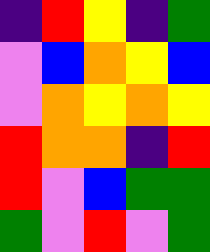[["indigo", "red", "yellow", "indigo", "green"], ["violet", "blue", "orange", "yellow", "blue"], ["violet", "orange", "yellow", "orange", "yellow"], ["red", "orange", "orange", "indigo", "red"], ["red", "violet", "blue", "green", "green"], ["green", "violet", "red", "violet", "green"]]